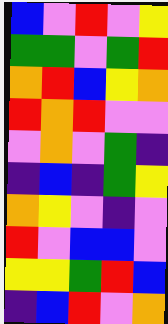[["blue", "violet", "red", "violet", "yellow"], ["green", "green", "violet", "green", "red"], ["orange", "red", "blue", "yellow", "orange"], ["red", "orange", "red", "violet", "violet"], ["violet", "orange", "violet", "green", "indigo"], ["indigo", "blue", "indigo", "green", "yellow"], ["orange", "yellow", "violet", "indigo", "violet"], ["red", "violet", "blue", "blue", "violet"], ["yellow", "yellow", "green", "red", "blue"], ["indigo", "blue", "red", "violet", "orange"]]